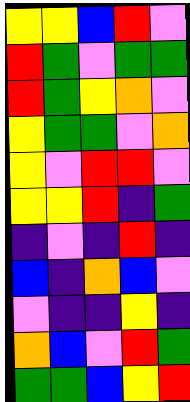[["yellow", "yellow", "blue", "red", "violet"], ["red", "green", "violet", "green", "green"], ["red", "green", "yellow", "orange", "violet"], ["yellow", "green", "green", "violet", "orange"], ["yellow", "violet", "red", "red", "violet"], ["yellow", "yellow", "red", "indigo", "green"], ["indigo", "violet", "indigo", "red", "indigo"], ["blue", "indigo", "orange", "blue", "violet"], ["violet", "indigo", "indigo", "yellow", "indigo"], ["orange", "blue", "violet", "red", "green"], ["green", "green", "blue", "yellow", "red"]]